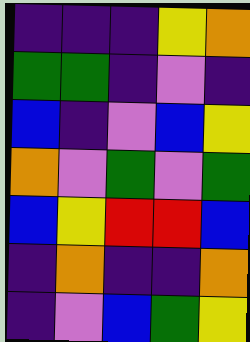[["indigo", "indigo", "indigo", "yellow", "orange"], ["green", "green", "indigo", "violet", "indigo"], ["blue", "indigo", "violet", "blue", "yellow"], ["orange", "violet", "green", "violet", "green"], ["blue", "yellow", "red", "red", "blue"], ["indigo", "orange", "indigo", "indigo", "orange"], ["indigo", "violet", "blue", "green", "yellow"]]